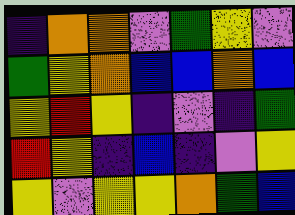[["indigo", "orange", "orange", "violet", "green", "yellow", "violet"], ["green", "yellow", "orange", "blue", "blue", "orange", "blue"], ["yellow", "red", "yellow", "indigo", "violet", "indigo", "green"], ["red", "yellow", "indigo", "blue", "indigo", "violet", "yellow"], ["yellow", "violet", "yellow", "yellow", "orange", "green", "blue"]]